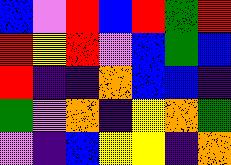[["blue", "violet", "red", "blue", "red", "green", "red"], ["red", "yellow", "red", "violet", "blue", "green", "blue"], ["red", "indigo", "indigo", "orange", "blue", "blue", "indigo"], ["green", "violet", "orange", "indigo", "yellow", "orange", "green"], ["violet", "indigo", "blue", "yellow", "yellow", "indigo", "orange"]]